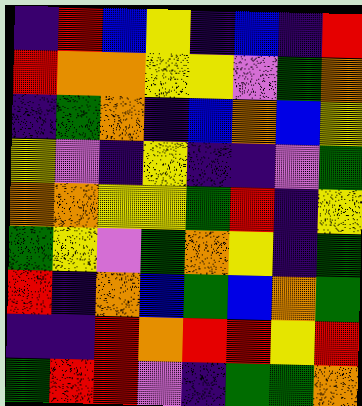[["indigo", "red", "blue", "yellow", "indigo", "blue", "indigo", "red"], ["red", "orange", "orange", "yellow", "yellow", "violet", "green", "orange"], ["indigo", "green", "orange", "indigo", "blue", "orange", "blue", "yellow"], ["yellow", "violet", "indigo", "yellow", "indigo", "indigo", "violet", "green"], ["orange", "orange", "yellow", "yellow", "green", "red", "indigo", "yellow"], ["green", "yellow", "violet", "green", "orange", "yellow", "indigo", "green"], ["red", "indigo", "orange", "blue", "green", "blue", "orange", "green"], ["indigo", "indigo", "red", "orange", "red", "red", "yellow", "red"], ["green", "red", "red", "violet", "indigo", "green", "green", "orange"]]